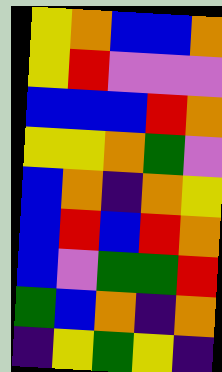[["yellow", "orange", "blue", "blue", "orange"], ["yellow", "red", "violet", "violet", "violet"], ["blue", "blue", "blue", "red", "orange"], ["yellow", "yellow", "orange", "green", "violet"], ["blue", "orange", "indigo", "orange", "yellow"], ["blue", "red", "blue", "red", "orange"], ["blue", "violet", "green", "green", "red"], ["green", "blue", "orange", "indigo", "orange"], ["indigo", "yellow", "green", "yellow", "indigo"]]